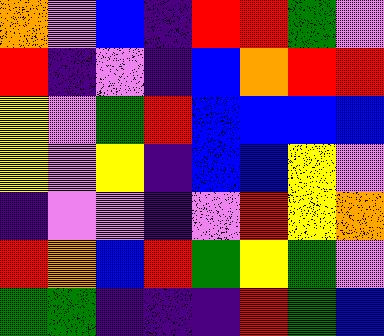[["orange", "violet", "blue", "indigo", "red", "red", "green", "violet"], ["red", "indigo", "violet", "indigo", "blue", "orange", "red", "red"], ["yellow", "violet", "green", "red", "blue", "blue", "blue", "blue"], ["yellow", "violet", "yellow", "indigo", "blue", "blue", "yellow", "violet"], ["indigo", "violet", "violet", "indigo", "violet", "red", "yellow", "orange"], ["red", "orange", "blue", "red", "green", "yellow", "green", "violet"], ["green", "green", "indigo", "indigo", "indigo", "red", "green", "blue"]]